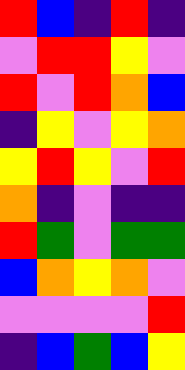[["red", "blue", "indigo", "red", "indigo"], ["violet", "red", "red", "yellow", "violet"], ["red", "violet", "red", "orange", "blue"], ["indigo", "yellow", "violet", "yellow", "orange"], ["yellow", "red", "yellow", "violet", "red"], ["orange", "indigo", "violet", "indigo", "indigo"], ["red", "green", "violet", "green", "green"], ["blue", "orange", "yellow", "orange", "violet"], ["violet", "violet", "violet", "violet", "red"], ["indigo", "blue", "green", "blue", "yellow"]]